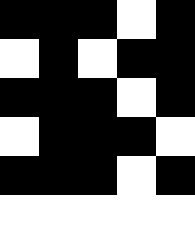[["black", "black", "black", "white", "black"], ["white", "black", "white", "black", "black"], ["black", "black", "black", "white", "black"], ["white", "black", "black", "black", "white"], ["black", "black", "black", "white", "black"], ["white", "white", "white", "white", "white"]]